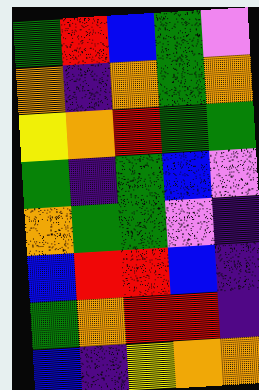[["green", "red", "blue", "green", "violet"], ["orange", "indigo", "orange", "green", "orange"], ["yellow", "orange", "red", "green", "green"], ["green", "indigo", "green", "blue", "violet"], ["orange", "green", "green", "violet", "indigo"], ["blue", "red", "red", "blue", "indigo"], ["green", "orange", "red", "red", "indigo"], ["blue", "indigo", "yellow", "orange", "orange"]]